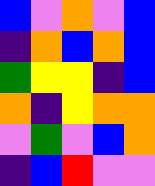[["blue", "violet", "orange", "violet", "blue"], ["indigo", "orange", "blue", "orange", "blue"], ["green", "yellow", "yellow", "indigo", "blue"], ["orange", "indigo", "yellow", "orange", "orange"], ["violet", "green", "violet", "blue", "orange"], ["indigo", "blue", "red", "violet", "violet"]]